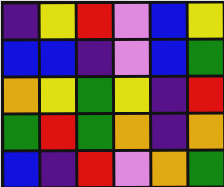[["indigo", "yellow", "red", "violet", "blue", "yellow"], ["blue", "blue", "indigo", "violet", "blue", "green"], ["orange", "yellow", "green", "yellow", "indigo", "red"], ["green", "red", "green", "orange", "indigo", "orange"], ["blue", "indigo", "red", "violet", "orange", "green"]]